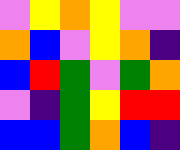[["violet", "yellow", "orange", "yellow", "violet", "violet"], ["orange", "blue", "violet", "yellow", "orange", "indigo"], ["blue", "red", "green", "violet", "green", "orange"], ["violet", "indigo", "green", "yellow", "red", "red"], ["blue", "blue", "green", "orange", "blue", "indigo"]]